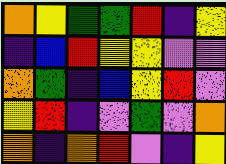[["orange", "yellow", "green", "green", "red", "indigo", "yellow"], ["indigo", "blue", "red", "yellow", "yellow", "violet", "violet"], ["orange", "green", "indigo", "blue", "yellow", "red", "violet"], ["yellow", "red", "indigo", "violet", "green", "violet", "orange"], ["orange", "indigo", "orange", "red", "violet", "indigo", "yellow"]]